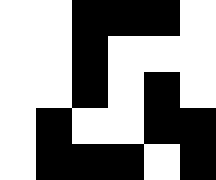[["white", "white", "black", "black", "black", "white"], ["white", "white", "black", "white", "white", "white"], ["white", "white", "black", "white", "black", "white"], ["white", "black", "white", "white", "black", "black"], ["white", "black", "black", "black", "white", "black"]]